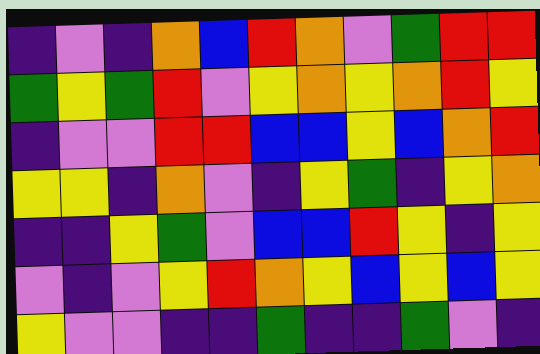[["indigo", "violet", "indigo", "orange", "blue", "red", "orange", "violet", "green", "red", "red"], ["green", "yellow", "green", "red", "violet", "yellow", "orange", "yellow", "orange", "red", "yellow"], ["indigo", "violet", "violet", "red", "red", "blue", "blue", "yellow", "blue", "orange", "red"], ["yellow", "yellow", "indigo", "orange", "violet", "indigo", "yellow", "green", "indigo", "yellow", "orange"], ["indigo", "indigo", "yellow", "green", "violet", "blue", "blue", "red", "yellow", "indigo", "yellow"], ["violet", "indigo", "violet", "yellow", "red", "orange", "yellow", "blue", "yellow", "blue", "yellow"], ["yellow", "violet", "violet", "indigo", "indigo", "green", "indigo", "indigo", "green", "violet", "indigo"]]